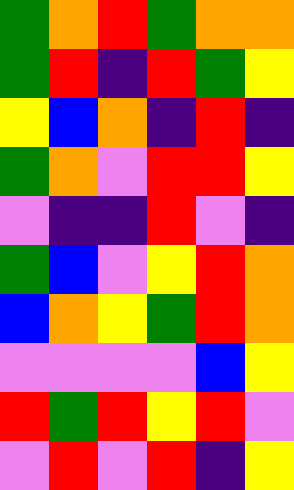[["green", "orange", "red", "green", "orange", "orange"], ["green", "red", "indigo", "red", "green", "yellow"], ["yellow", "blue", "orange", "indigo", "red", "indigo"], ["green", "orange", "violet", "red", "red", "yellow"], ["violet", "indigo", "indigo", "red", "violet", "indigo"], ["green", "blue", "violet", "yellow", "red", "orange"], ["blue", "orange", "yellow", "green", "red", "orange"], ["violet", "violet", "violet", "violet", "blue", "yellow"], ["red", "green", "red", "yellow", "red", "violet"], ["violet", "red", "violet", "red", "indigo", "yellow"]]